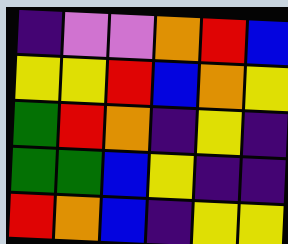[["indigo", "violet", "violet", "orange", "red", "blue"], ["yellow", "yellow", "red", "blue", "orange", "yellow"], ["green", "red", "orange", "indigo", "yellow", "indigo"], ["green", "green", "blue", "yellow", "indigo", "indigo"], ["red", "orange", "blue", "indigo", "yellow", "yellow"]]